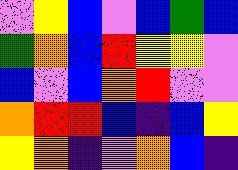[["violet", "yellow", "blue", "violet", "blue", "green", "blue"], ["green", "orange", "blue", "red", "yellow", "yellow", "violet"], ["blue", "violet", "blue", "orange", "red", "violet", "violet"], ["orange", "red", "red", "blue", "indigo", "blue", "yellow"], ["yellow", "orange", "indigo", "violet", "orange", "blue", "indigo"]]